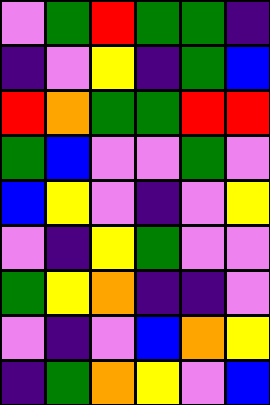[["violet", "green", "red", "green", "green", "indigo"], ["indigo", "violet", "yellow", "indigo", "green", "blue"], ["red", "orange", "green", "green", "red", "red"], ["green", "blue", "violet", "violet", "green", "violet"], ["blue", "yellow", "violet", "indigo", "violet", "yellow"], ["violet", "indigo", "yellow", "green", "violet", "violet"], ["green", "yellow", "orange", "indigo", "indigo", "violet"], ["violet", "indigo", "violet", "blue", "orange", "yellow"], ["indigo", "green", "orange", "yellow", "violet", "blue"]]